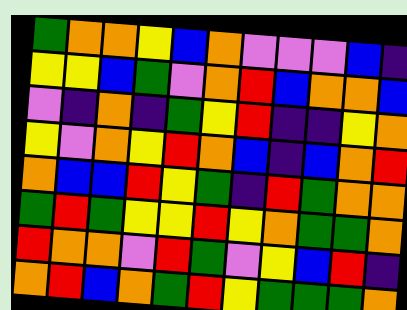[["green", "orange", "orange", "yellow", "blue", "orange", "violet", "violet", "violet", "blue", "indigo"], ["yellow", "yellow", "blue", "green", "violet", "orange", "red", "blue", "orange", "orange", "blue"], ["violet", "indigo", "orange", "indigo", "green", "yellow", "red", "indigo", "indigo", "yellow", "orange"], ["yellow", "violet", "orange", "yellow", "red", "orange", "blue", "indigo", "blue", "orange", "red"], ["orange", "blue", "blue", "red", "yellow", "green", "indigo", "red", "green", "orange", "orange"], ["green", "red", "green", "yellow", "yellow", "red", "yellow", "orange", "green", "green", "orange"], ["red", "orange", "orange", "violet", "red", "green", "violet", "yellow", "blue", "red", "indigo"], ["orange", "red", "blue", "orange", "green", "red", "yellow", "green", "green", "green", "orange"]]